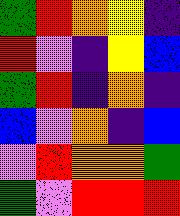[["green", "red", "orange", "yellow", "indigo"], ["red", "violet", "indigo", "yellow", "blue"], ["green", "red", "indigo", "orange", "indigo"], ["blue", "violet", "orange", "indigo", "blue"], ["violet", "red", "orange", "orange", "green"], ["green", "violet", "red", "red", "red"]]